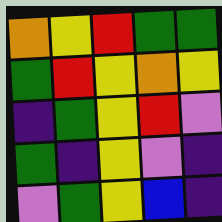[["orange", "yellow", "red", "green", "green"], ["green", "red", "yellow", "orange", "yellow"], ["indigo", "green", "yellow", "red", "violet"], ["green", "indigo", "yellow", "violet", "indigo"], ["violet", "green", "yellow", "blue", "indigo"]]